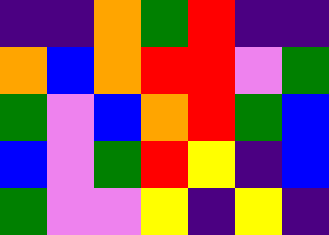[["indigo", "indigo", "orange", "green", "red", "indigo", "indigo"], ["orange", "blue", "orange", "red", "red", "violet", "green"], ["green", "violet", "blue", "orange", "red", "green", "blue"], ["blue", "violet", "green", "red", "yellow", "indigo", "blue"], ["green", "violet", "violet", "yellow", "indigo", "yellow", "indigo"]]